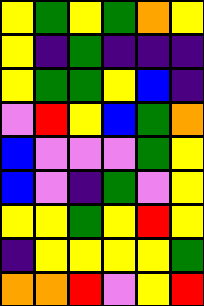[["yellow", "green", "yellow", "green", "orange", "yellow"], ["yellow", "indigo", "green", "indigo", "indigo", "indigo"], ["yellow", "green", "green", "yellow", "blue", "indigo"], ["violet", "red", "yellow", "blue", "green", "orange"], ["blue", "violet", "violet", "violet", "green", "yellow"], ["blue", "violet", "indigo", "green", "violet", "yellow"], ["yellow", "yellow", "green", "yellow", "red", "yellow"], ["indigo", "yellow", "yellow", "yellow", "yellow", "green"], ["orange", "orange", "red", "violet", "yellow", "red"]]